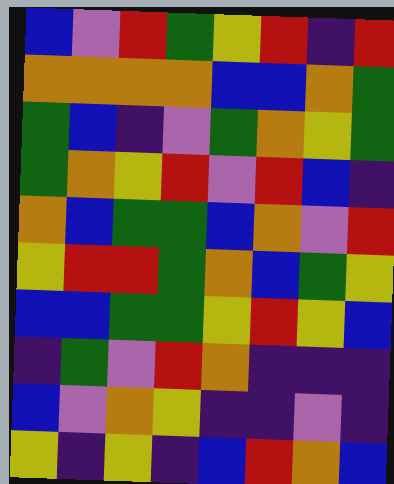[["blue", "violet", "red", "green", "yellow", "red", "indigo", "red"], ["orange", "orange", "orange", "orange", "blue", "blue", "orange", "green"], ["green", "blue", "indigo", "violet", "green", "orange", "yellow", "green"], ["green", "orange", "yellow", "red", "violet", "red", "blue", "indigo"], ["orange", "blue", "green", "green", "blue", "orange", "violet", "red"], ["yellow", "red", "red", "green", "orange", "blue", "green", "yellow"], ["blue", "blue", "green", "green", "yellow", "red", "yellow", "blue"], ["indigo", "green", "violet", "red", "orange", "indigo", "indigo", "indigo"], ["blue", "violet", "orange", "yellow", "indigo", "indigo", "violet", "indigo"], ["yellow", "indigo", "yellow", "indigo", "blue", "red", "orange", "blue"]]